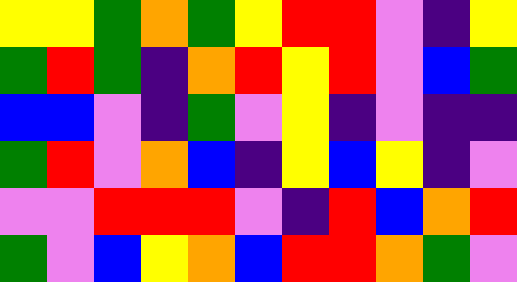[["yellow", "yellow", "green", "orange", "green", "yellow", "red", "red", "violet", "indigo", "yellow"], ["green", "red", "green", "indigo", "orange", "red", "yellow", "red", "violet", "blue", "green"], ["blue", "blue", "violet", "indigo", "green", "violet", "yellow", "indigo", "violet", "indigo", "indigo"], ["green", "red", "violet", "orange", "blue", "indigo", "yellow", "blue", "yellow", "indigo", "violet"], ["violet", "violet", "red", "red", "red", "violet", "indigo", "red", "blue", "orange", "red"], ["green", "violet", "blue", "yellow", "orange", "blue", "red", "red", "orange", "green", "violet"]]